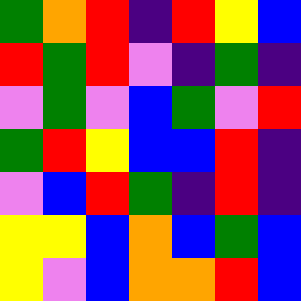[["green", "orange", "red", "indigo", "red", "yellow", "blue"], ["red", "green", "red", "violet", "indigo", "green", "indigo"], ["violet", "green", "violet", "blue", "green", "violet", "red"], ["green", "red", "yellow", "blue", "blue", "red", "indigo"], ["violet", "blue", "red", "green", "indigo", "red", "indigo"], ["yellow", "yellow", "blue", "orange", "blue", "green", "blue"], ["yellow", "violet", "blue", "orange", "orange", "red", "blue"]]